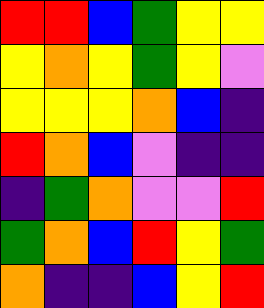[["red", "red", "blue", "green", "yellow", "yellow"], ["yellow", "orange", "yellow", "green", "yellow", "violet"], ["yellow", "yellow", "yellow", "orange", "blue", "indigo"], ["red", "orange", "blue", "violet", "indigo", "indigo"], ["indigo", "green", "orange", "violet", "violet", "red"], ["green", "orange", "blue", "red", "yellow", "green"], ["orange", "indigo", "indigo", "blue", "yellow", "red"]]